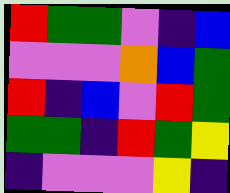[["red", "green", "green", "violet", "indigo", "blue"], ["violet", "violet", "violet", "orange", "blue", "green"], ["red", "indigo", "blue", "violet", "red", "green"], ["green", "green", "indigo", "red", "green", "yellow"], ["indigo", "violet", "violet", "violet", "yellow", "indigo"]]